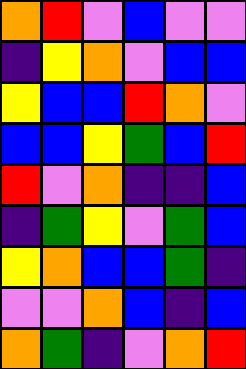[["orange", "red", "violet", "blue", "violet", "violet"], ["indigo", "yellow", "orange", "violet", "blue", "blue"], ["yellow", "blue", "blue", "red", "orange", "violet"], ["blue", "blue", "yellow", "green", "blue", "red"], ["red", "violet", "orange", "indigo", "indigo", "blue"], ["indigo", "green", "yellow", "violet", "green", "blue"], ["yellow", "orange", "blue", "blue", "green", "indigo"], ["violet", "violet", "orange", "blue", "indigo", "blue"], ["orange", "green", "indigo", "violet", "orange", "red"]]